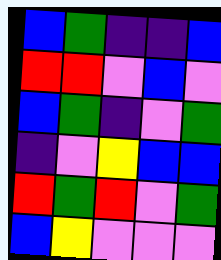[["blue", "green", "indigo", "indigo", "blue"], ["red", "red", "violet", "blue", "violet"], ["blue", "green", "indigo", "violet", "green"], ["indigo", "violet", "yellow", "blue", "blue"], ["red", "green", "red", "violet", "green"], ["blue", "yellow", "violet", "violet", "violet"]]